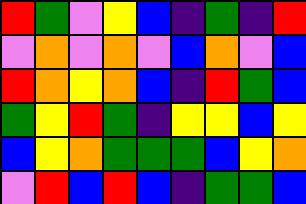[["red", "green", "violet", "yellow", "blue", "indigo", "green", "indigo", "red"], ["violet", "orange", "violet", "orange", "violet", "blue", "orange", "violet", "blue"], ["red", "orange", "yellow", "orange", "blue", "indigo", "red", "green", "blue"], ["green", "yellow", "red", "green", "indigo", "yellow", "yellow", "blue", "yellow"], ["blue", "yellow", "orange", "green", "green", "green", "blue", "yellow", "orange"], ["violet", "red", "blue", "red", "blue", "indigo", "green", "green", "blue"]]